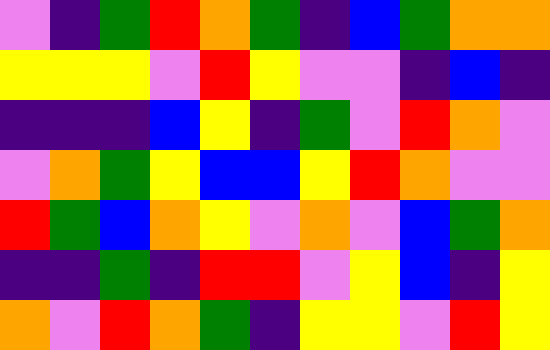[["violet", "indigo", "green", "red", "orange", "green", "indigo", "blue", "green", "orange", "orange"], ["yellow", "yellow", "yellow", "violet", "red", "yellow", "violet", "violet", "indigo", "blue", "indigo"], ["indigo", "indigo", "indigo", "blue", "yellow", "indigo", "green", "violet", "red", "orange", "violet"], ["violet", "orange", "green", "yellow", "blue", "blue", "yellow", "red", "orange", "violet", "violet"], ["red", "green", "blue", "orange", "yellow", "violet", "orange", "violet", "blue", "green", "orange"], ["indigo", "indigo", "green", "indigo", "red", "red", "violet", "yellow", "blue", "indigo", "yellow"], ["orange", "violet", "red", "orange", "green", "indigo", "yellow", "yellow", "violet", "red", "yellow"]]